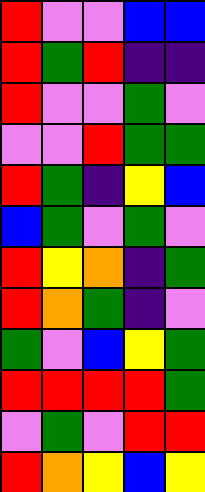[["red", "violet", "violet", "blue", "blue"], ["red", "green", "red", "indigo", "indigo"], ["red", "violet", "violet", "green", "violet"], ["violet", "violet", "red", "green", "green"], ["red", "green", "indigo", "yellow", "blue"], ["blue", "green", "violet", "green", "violet"], ["red", "yellow", "orange", "indigo", "green"], ["red", "orange", "green", "indigo", "violet"], ["green", "violet", "blue", "yellow", "green"], ["red", "red", "red", "red", "green"], ["violet", "green", "violet", "red", "red"], ["red", "orange", "yellow", "blue", "yellow"]]